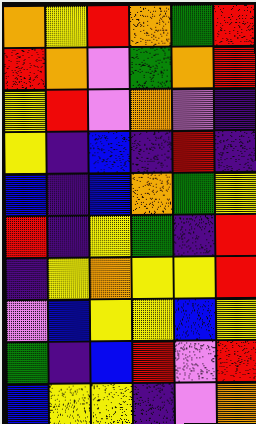[["orange", "yellow", "red", "orange", "green", "red"], ["red", "orange", "violet", "green", "orange", "red"], ["yellow", "red", "violet", "orange", "violet", "indigo"], ["yellow", "indigo", "blue", "indigo", "red", "indigo"], ["blue", "indigo", "blue", "orange", "green", "yellow"], ["red", "indigo", "yellow", "green", "indigo", "red"], ["indigo", "yellow", "orange", "yellow", "yellow", "red"], ["violet", "blue", "yellow", "yellow", "blue", "yellow"], ["green", "indigo", "blue", "red", "violet", "red"], ["blue", "yellow", "yellow", "indigo", "violet", "orange"]]